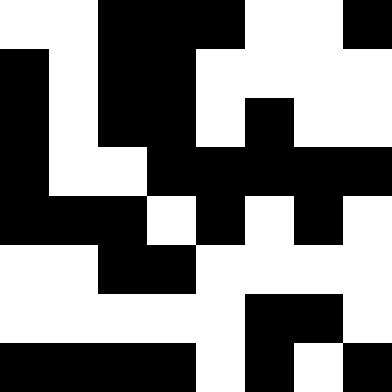[["white", "white", "black", "black", "black", "white", "white", "black"], ["black", "white", "black", "black", "white", "white", "white", "white"], ["black", "white", "black", "black", "white", "black", "white", "white"], ["black", "white", "white", "black", "black", "black", "black", "black"], ["black", "black", "black", "white", "black", "white", "black", "white"], ["white", "white", "black", "black", "white", "white", "white", "white"], ["white", "white", "white", "white", "white", "black", "black", "white"], ["black", "black", "black", "black", "white", "black", "white", "black"]]